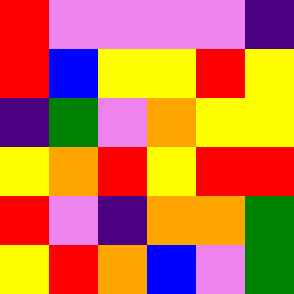[["red", "violet", "violet", "violet", "violet", "indigo"], ["red", "blue", "yellow", "yellow", "red", "yellow"], ["indigo", "green", "violet", "orange", "yellow", "yellow"], ["yellow", "orange", "red", "yellow", "red", "red"], ["red", "violet", "indigo", "orange", "orange", "green"], ["yellow", "red", "orange", "blue", "violet", "green"]]